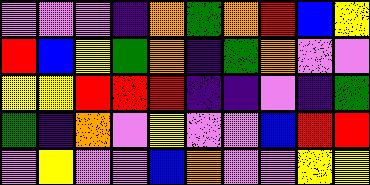[["violet", "violet", "violet", "indigo", "orange", "green", "orange", "red", "blue", "yellow"], ["red", "blue", "yellow", "green", "orange", "indigo", "green", "orange", "violet", "violet"], ["yellow", "yellow", "red", "red", "red", "indigo", "indigo", "violet", "indigo", "green"], ["green", "indigo", "orange", "violet", "yellow", "violet", "violet", "blue", "red", "red"], ["violet", "yellow", "violet", "violet", "blue", "orange", "violet", "violet", "yellow", "yellow"]]